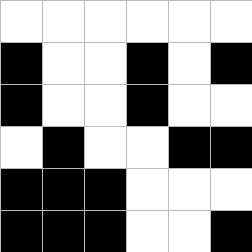[["white", "white", "white", "white", "white", "white"], ["black", "white", "white", "black", "white", "black"], ["black", "white", "white", "black", "white", "white"], ["white", "black", "white", "white", "black", "black"], ["black", "black", "black", "white", "white", "white"], ["black", "black", "black", "white", "white", "black"]]